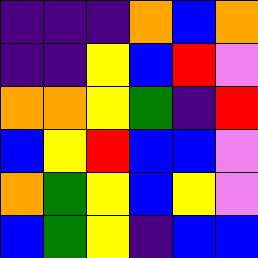[["indigo", "indigo", "indigo", "orange", "blue", "orange"], ["indigo", "indigo", "yellow", "blue", "red", "violet"], ["orange", "orange", "yellow", "green", "indigo", "red"], ["blue", "yellow", "red", "blue", "blue", "violet"], ["orange", "green", "yellow", "blue", "yellow", "violet"], ["blue", "green", "yellow", "indigo", "blue", "blue"]]